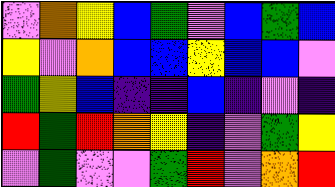[["violet", "orange", "yellow", "blue", "green", "violet", "blue", "green", "blue"], ["yellow", "violet", "orange", "blue", "blue", "yellow", "blue", "blue", "violet"], ["green", "yellow", "blue", "indigo", "indigo", "blue", "indigo", "violet", "indigo"], ["red", "green", "red", "orange", "yellow", "indigo", "violet", "green", "yellow"], ["violet", "green", "violet", "violet", "green", "red", "violet", "orange", "red"]]